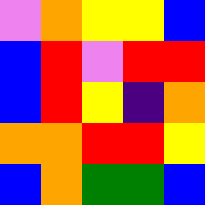[["violet", "orange", "yellow", "yellow", "blue"], ["blue", "red", "violet", "red", "red"], ["blue", "red", "yellow", "indigo", "orange"], ["orange", "orange", "red", "red", "yellow"], ["blue", "orange", "green", "green", "blue"]]